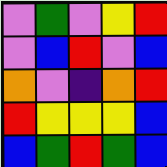[["violet", "green", "violet", "yellow", "red"], ["violet", "blue", "red", "violet", "blue"], ["orange", "violet", "indigo", "orange", "red"], ["red", "yellow", "yellow", "yellow", "blue"], ["blue", "green", "red", "green", "blue"]]